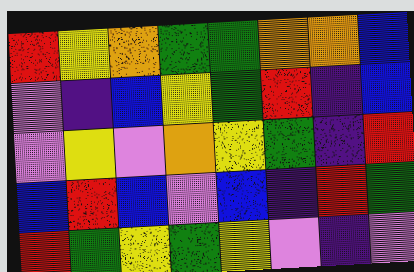[["red", "yellow", "orange", "green", "green", "orange", "orange", "blue"], ["violet", "indigo", "blue", "yellow", "green", "red", "indigo", "blue"], ["violet", "yellow", "violet", "orange", "yellow", "green", "indigo", "red"], ["blue", "red", "blue", "violet", "blue", "indigo", "red", "green"], ["red", "green", "yellow", "green", "yellow", "violet", "indigo", "violet"]]